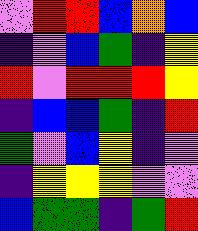[["violet", "red", "red", "blue", "orange", "blue"], ["indigo", "violet", "blue", "green", "indigo", "yellow"], ["red", "violet", "red", "red", "red", "yellow"], ["indigo", "blue", "blue", "green", "indigo", "red"], ["green", "violet", "blue", "yellow", "indigo", "violet"], ["indigo", "yellow", "yellow", "yellow", "violet", "violet"], ["blue", "green", "green", "indigo", "green", "red"]]